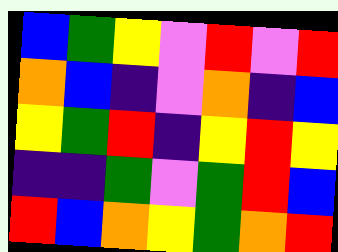[["blue", "green", "yellow", "violet", "red", "violet", "red"], ["orange", "blue", "indigo", "violet", "orange", "indigo", "blue"], ["yellow", "green", "red", "indigo", "yellow", "red", "yellow"], ["indigo", "indigo", "green", "violet", "green", "red", "blue"], ["red", "blue", "orange", "yellow", "green", "orange", "red"]]